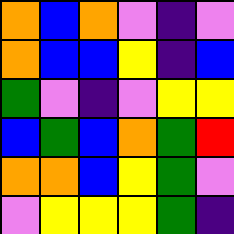[["orange", "blue", "orange", "violet", "indigo", "violet"], ["orange", "blue", "blue", "yellow", "indigo", "blue"], ["green", "violet", "indigo", "violet", "yellow", "yellow"], ["blue", "green", "blue", "orange", "green", "red"], ["orange", "orange", "blue", "yellow", "green", "violet"], ["violet", "yellow", "yellow", "yellow", "green", "indigo"]]